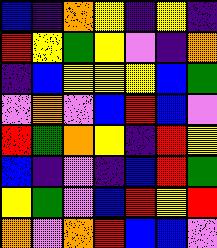[["blue", "indigo", "orange", "yellow", "indigo", "yellow", "indigo"], ["red", "yellow", "green", "yellow", "violet", "indigo", "orange"], ["indigo", "blue", "yellow", "yellow", "yellow", "blue", "green"], ["violet", "orange", "violet", "blue", "red", "blue", "violet"], ["red", "green", "orange", "yellow", "indigo", "red", "yellow"], ["blue", "indigo", "violet", "indigo", "blue", "red", "green"], ["yellow", "green", "violet", "blue", "red", "yellow", "red"], ["orange", "violet", "orange", "red", "blue", "blue", "violet"]]